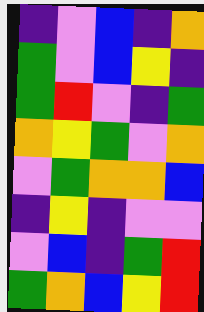[["indigo", "violet", "blue", "indigo", "orange"], ["green", "violet", "blue", "yellow", "indigo"], ["green", "red", "violet", "indigo", "green"], ["orange", "yellow", "green", "violet", "orange"], ["violet", "green", "orange", "orange", "blue"], ["indigo", "yellow", "indigo", "violet", "violet"], ["violet", "blue", "indigo", "green", "red"], ["green", "orange", "blue", "yellow", "red"]]